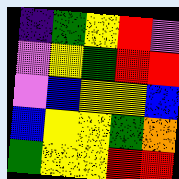[["indigo", "green", "yellow", "red", "violet"], ["violet", "yellow", "green", "red", "red"], ["violet", "blue", "yellow", "yellow", "blue"], ["blue", "yellow", "yellow", "green", "orange"], ["green", "yellow", "yellow", "red", "red"]]